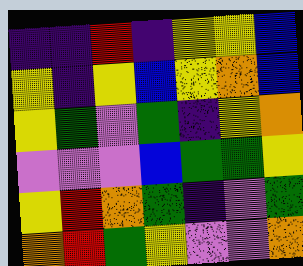[["indigo", "indigo", "red", "indigo", "yellow", "yellow", "blue"], ["yellow", "indigo", "yellow", "blue", "yellow", "orange", "blue"], ["yellow", "green", "violet", "green", "indigo", "yellow", "orange"], ["violet", "violet", "violet", "blue", "green", "green", "yellow"], ["yellow", "red", "orange", "green", "indigo", "violet", "green"], ["orange", "red", "green", "yellow", "violet", "violet", "orange"]]